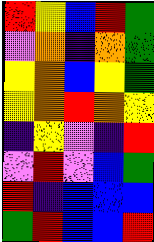[["red", "yellow", "blue", "red", "green"], ["violet", "orange", "indigo", "orange", "green"], ["yellow", "orange", "blue", "yellow", "green"], ["yellow", "orange", "red", "orange", "yellow"], ["indigo", "yellow", "violet", "indigo", "red"], ["violet", "red", "violet", "blue", "green"], ["red", "indigo", "blue", "blue", "blue"], ["green", "red", "blue", "blue", "red"]]